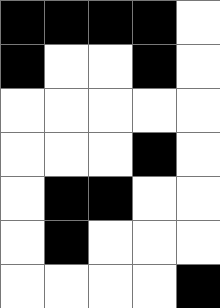[["black", "black", "black", "black", "white"], ["black", "white", "white", "black", "white"], ["white", "white", "white", "white", "white"], ["white", "white", "white", "black", "white"], ["white", "black", "black", "white", "white"], ["white", "black", "white", "white", "white"], ["white", "white", "white", "white", "black"]]